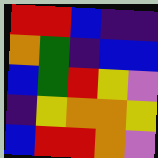[["red", "red", "blue", "indigo", "indigo"], ["orange", "green", "indigo", "blue", "blue"], ["blue", "green", "red", "yellow", "violet"], ["indigo", "yellow", "orange", "orange", "yellow"], ["blue", "red", "red", "orange", "violet"]]